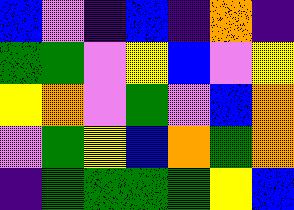[["blue", "violet", "indigo", "blue", "indigo", "orange", "indigo"], ["green", "green", "violet", "yellow", "blue", "violet", "yellow"], ["yellow", "orange", "violet", "green", "violet", "blue", "orange"], ["violet", "green", "yellow", "blue", "orange", "green", "orange"], ["indigo", "green", "green", "green", "green", "yellow", "blue"]]